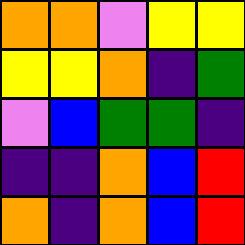[["orange", "orange", "violet", "yellow", "yellow"], ["yellow", "yellow", "orange", "indigo", "green"], ["violet", "blue", "green", "green", "indigo"], ["indigo", "indigo", "orange", "blue", "red"], ["orange", "indigo", "orange", "blue", "red"]]